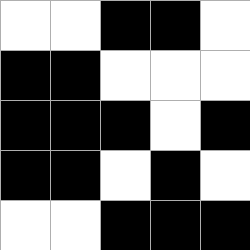[["white", "white", "black", "black", "white"], ["black", "black", "white", "white", "white"], ["black", "black", "black", "white", "black"], ["black", "black", "white", "black", "white"], ["white", "white", "black", "black", "black"]]